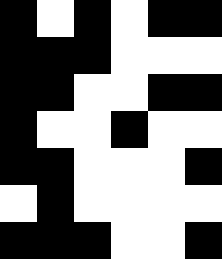[["black", "white", "black", "white", "black", "black"], ["black", "black", "black", "white", "white", "white"], ["black", "black", "white", "white", "black", "black"], ["black", "white", "white", "black", "white", "white"], ["black", "black", "white", "white", "white", "black"], ["white", "black", "white", "white", "white", "white"], ["black", "black", "black", "white", "white", "black"]]